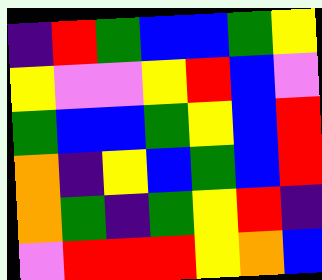[["indigo", "red", "green", "blue", "blue", "green", "yellow"], ["yellow", "violet", "violet", "yellow", "red", "blue", "violet"], ["green", "blue", "blue", "green", "yellow", "blue", "red"], ["orange", "indigo", "yellow", "blue", "green", "blue", "red"], ["orange", "green", "indigo", "green", "yellow", "red", "indigo"], ["violet", "red", "red", "red", "yellow", "orange", "blue"]]